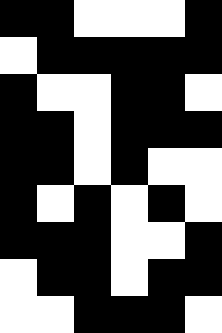[["black", "black", "white", "white", "white", "black"], ["white", "black", "black", "black", "black", "black"], ["black", "white", "white", "black", "black", "white"], ["black", "black", "white", "black", "black", "black"], ["black", "black", "white", "black", "white", "white"], ["black", "white", "black", "white", "black", "white"], ["black", "black", "black", "white", "white", "black"], ["white", "black", "black", "white", "black", "black"], ["white", "white", "black", "black", "black", "white"]]